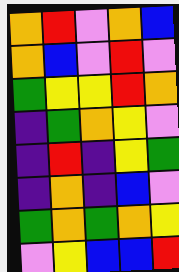[["orange", "red", "violet", "orange", "blue"], ["orange", "blue", "violet", "red", "violet"], ["green", "yellow", "yellow", "red", "orange"], ["indigo", "green", "orange", "yellow", "violet"], ["indigo", "red", "indigo", "yellow", "green"], ["indigo", "orange", "indigo", "blue", "violet"], ["green", "orange", "green", "orange", "yellow"], ["violet", "yellow", "blue", "blue", "red"]]